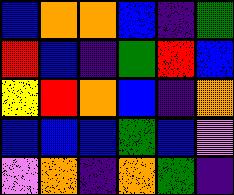[["blue", "orange", "orange", "blue", "indigo", "green"], ["red", "blue", "indigo", "green", "red", "blue"], ["yellow", "red", "orange", "blue", "indigo", "orange"], ["blue", "blue", "blue", "green", "blue", "violet"], ["violet", "orange", "indigo", "orange", "green", "indigo"]]